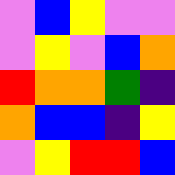[["violet", "blue", "yellow", "violet", "violet"], ["violet", "yellow", "violet", "blue", "orange"], ["red", "orange", "orange", "green", "indigo"], ["orange", "blue", "blue", "indigo", "yellow"], ["violet", "yellow", "red", "red", "blue"]]